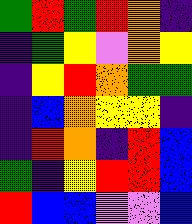[["green", "red", "green", "red", "orange", "indigo"], ["indigo", "green", "yellow", "violet", "orange", "yellow"], ["indigo", "yellow", "red", "orange", "green", "green"], ["indigo", "blue", "orange", "yellow", "yellow", "indigo"], ["indigo", "red", "orange", "indigo", "red", "blue"], ["green", "indigo", "yellow", "red", "red", "blue"], ["red", "blue", "blue", "violet", "violet", "blue"]]